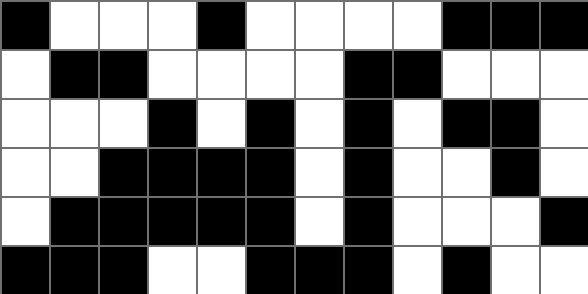[["black", "white", "white", "white", "black", "white", "white", "white", "white", "black", "black", "black"], ["white", "black", "black", "white", "white", "white", "white", "black", "black", "white", "white", "white"], ["white", "white", "white", "black", "white", "black", "white", "black", "white", "black", "black", "white"], ["white", "white", "black", "black", "black", "black", "white", "black", "white", "white", "black", "white"], ["white", "black", "black", "black", "black", "black", "white", "black", "white", "white", "white", "black"], ["black", "black", "black", "white", "white", "black", "black", "black", "white", "black", "white", "white"]]